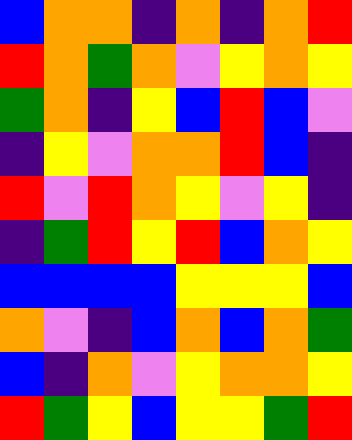[["blue", "orange", "orange", "indigo", "orange", "indigo", "orange", "red"], ["red", "orange", "green", "orange", "violet", "yellow", "orange", "yellow"], ["green", "orange", "indigo", "yellow", "blue", "red", "blue", "violet"], ["indigo", "yellow", "violet", "orange", "orange", "red", "blue", "indigo"], ["red", "violet", "red", "orange", "yellow", "violet", "yellow", "indigo"], ["indigo", "green", "red", "yellow", "red", "blue", "orange", "yellow"], ["blue", "blue", "blue", "blue", "yellow", "yellow", "yellow", "blue"], ["orange", "violet", "indigo", "blue", "orange", "blue", "orange", "green"], ["blue", "indigo", "orange", "violet", "yellow", "orange", "orange", "yellow"], ["red", "green", "yellow", "blue", "yellow", "yellow", "green", "red"]]